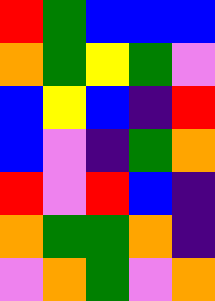[["red", "green", "blue", "blue", "blue"], ["orange", "green", "yellow", "green", "violet"], ["blue", "yellow", "blue", "indigo", "red"], ["blue", "violet", "indigo", "green", "orange"], ["red", "violet", "red", "blue", "indigo"], ["orange", "green", "green", "orange", "indigo"], ["violet", "orange", "green", "violet", "orange"]]